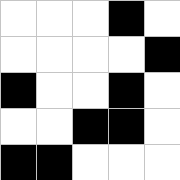[["white", "white", "white", "black", "white"], ["white", "white", "white", "white", "black"], ["black", "white", "white", "black", "white"], ["white", "white", "black", "black", "white"], ["black", "black", "white", "white", "white"]]